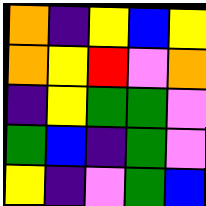[["orange", "indigo", "yellow", "blue", "yellow"], ["orange", "yellow", "red", "violet", "orange"], ["indigo", "yellow", "green", "green", "violet"], ["green", "blue", "indigo", "green", "violet"], ["yellow", "indigo", "violet", "green", "blue"]]